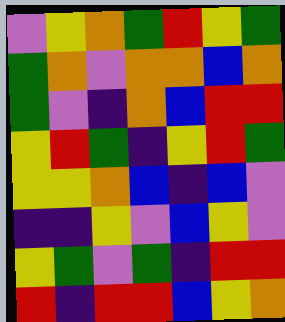[["violet", "yellow", "orange", "green", "red", "yellow", "green"], ["green", "orange", "violet", "orange", "orange", "blue", "orange"], ["green", "violet", "indigo", "orange", "blue", "red", "red"], ["yellow", "red", "green", "indigo", "yellow", "red", "green"], ["yellow", "yellow", "orange", "blue", "indigo", "blue", "violet"], ["indigo", "indigo", "yellow", "violet", "blue", "yellow", "violet"], ["yellow", "green", "violet", "green", "indigo", "red", "red"], ["red", "indigo", "red", "red", "blue", "yellow", "orange"]]